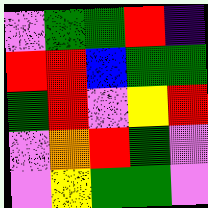[["violet", "green", "green", "red", "indigo"], ["red", "red", "blue", "green", "green"], ["green", "red", "violet", "yellow", "red"], ["violet", "orange", "red", "green", "violet"], ["violet", "yellow", "green", "green", "violet"]]